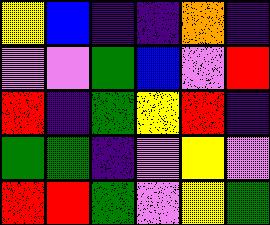[["yellow", "blue", "indigo", "indigo", "orange", "indigo"], ["violet", "violet", "green", "blue", "violet", "red"], ["red", "indigo", "green", "yellow", "red", "indigo"], ["green", "green", "indigo", "violet", "yellow", "violet"], ["red", "red", "green", "violet", "yellow", "green"]]